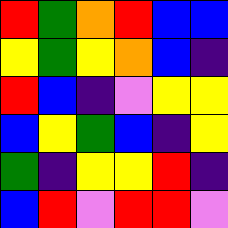[["red", "green", "orange", "red", "blue", "blue"], ["yellow", "green", "yellow", "orange", "blue", "indigo"], ["red", "blue", "indigo", "violet", "yellow", "yellow"], ["blue", "yellow", "green", "blue", "indigo", "yellow"], ["green", "indigo", "yellow", "yellow", "red", "indigo"], ["blue", "red", "violet", "red", "red", "violet"]]